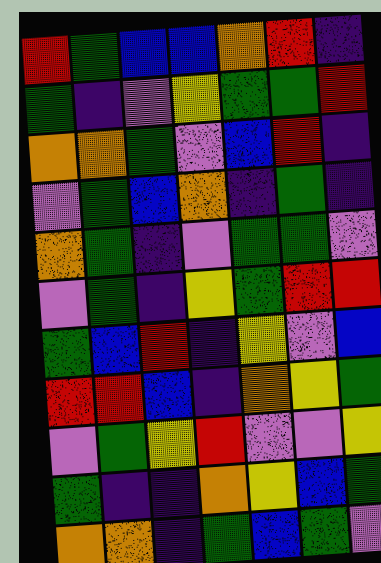[["red", "green", "blue", "blue", "orange", "red", "indigo"], ["green", "indigo", "violet", "yellow", "green", "green", "red"], ["orange", "orange", "green", "violet", "blue", "red", "indigo"], ["violet", "green", "blue", "orange", "indigo", "green", "indigo"], ["orange", "green", "indigo", "violet", "green", "green", "violet"], ["violet", "green", "indigo", "yellow", "green", "red", "red"], ["green", "blue", "red", "indigo", "yellow", "violet", "blue"], ["red", "red", "blue", "indigo", "orange", "yellow", "green"], ["violet", "green", "yellow", "red", "violet", "violet", "yellow"], ["green", "indigo", "indigo", "orange", "yellow", "blue", "green"], ["orange", "orange", "indigo", "green", "blue", "green", "violet"]]